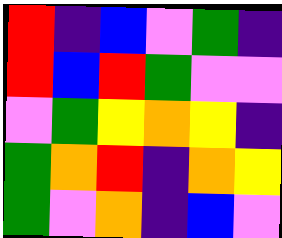[["red", "indigo", "blue", "violet", "green", "indigo"], ["red", "blue", "red", "green", "violet", "violet"], ["violet", "green", "yellow", "orange", "yellow", "indigo"], ["green", "orange", "red", "indigo", "orange", "yellow"], ["green", "violet", "orange", "indigo", "blue", "violet"]]